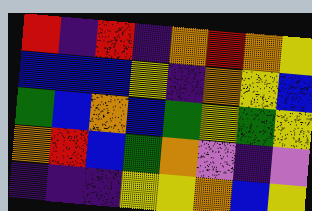[["red", "indigo", "red", "indigo", "orange", "red", "orange", "yellow"], ["blue", "blue", "blue", "yellow", "indigo", "orange", "yellow", "blue"], ["green", "blue", "orange", "blue", "green", "yellow", "green", "yellow"], ["orange", "red", "blue", "green", "orange", "violet", "indigo", "violet"], ["indigo", "indigo", "indigo", "yellow", "yellow", "orange", "blue", "yellow"]]